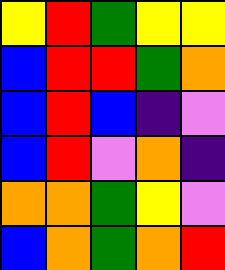[["yellow", "red", "green", "yellow", "yellow"], ["blue", "red", "red", "green", "orange"], ["blue", "red", "blue", "indigo", "violet"], ["blue", "red", "violet", "orange", "indigo"], ["orange", "orange", "green", "yellow", "violet"], ["blue", "orange", "green", "orange", "red"]]